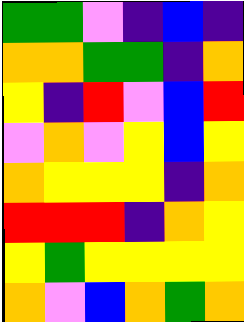[["green", "green", "violet", "indigo", "blue", "indigo"], ["orange", "orange", "green", "green", "indigo", "orange"], ["yellow", "indigo", "red", "violet", "blue", "red"], ["violet", "orange", "violet", "yellow", "blue", "yellow"], ["orange", "yellow", "yellow", "yellow", "indigo", "orange"], ["red", "red", "red", "indigo", "orange", "yellow"], ["yellow", "green", "yellow", "yellow", "yellow", "yellow"], ["orange", "violet", "blue", "orange", "green", "orange"]]